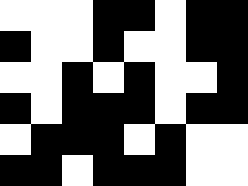[["white", "white", "white", "black", "black", "white", "black", "black"], ["black", "white", "white", "black", "white", "white", "black", "black"], ["white", "white", "black", "white", "black", "white", "white", "black"], ["black", "white", "black", "black", "black", "white", "black", "black"], ["white", "black", "black", "black", "white", "black", "white", "white"], ["black", "black", "white", "black", "black", "black", "white", "white"]]